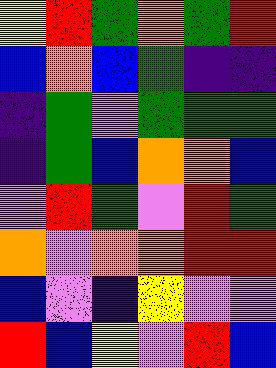[["yellow", "red", "green", "orange", "green", "red"], ["blue", "orange", "blue", "green", "indigo", "indigo"], ["indigo", "green", "violet", "green", "green", "green"], ["indigo", "green", "blue", "orange", "orange", "blue"], ["violet", "red", "green", "violet", "red", "green"], ["orange", "violet", "orange", "orange", "red", "red"], ["blue", "violet", "indigo", "yellow", "violet", "violet"], ["red", "blue", "yellow", "violet", "red", "blue"]]